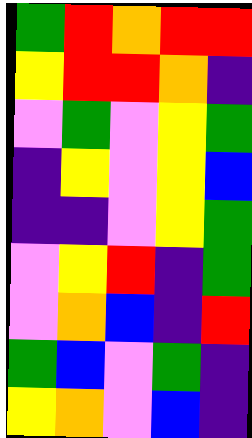[["green", "red", "orange", "red", "red"], ["yellow", "red", "red", "orange", "indigo"], ["violet", "green", "violet", "yellow", "green"], ["indigo", "yellow", "violet", "yellow", "blue"], ["indigo", "indigo", "violet", "yellow", "green"], ["violet", "yellow", "red", "indigo", "green"], ["violet", "orange", "blue", "indigo", "red"], ["green", "blue", "violet", "green", "indigo"], ["yellow", "orange", "violet", "blue", "indigo"]]